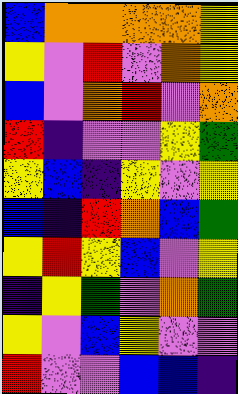[["blue", "orange", "orange", "orange", "orange", "yellow"], ["yellow", "violet", "red", "violet", "orange", "yellow"], ["blue", "violet", "orange", "red", "violet", "orange"], ["red", "indigo", "violet", "violet", "yellow", "green"], ["yellow", "blue", "indigo", "yellow", "violet", "yellow"], ["blue", "indigo", "red", "orange", "blue", "green"], ["yellow", "red", "yellow", "blue", "violet", "yellow"], ["indigo", "yellow", "green", "violet", "orange", "green"], ["yellow", "violet", "blue", "yellow", "violet", "violet"], ["red", "violet", "violet", "blue", "blue", "indigo"]]